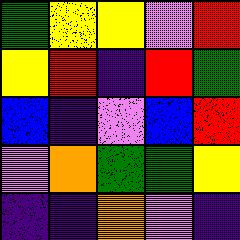[["green", "yellow", "yellow", "violet", "red"], ["yellow", "red", "indigo", "red", "green"], ["blue", "indigo", "violet", "blue", "red"], ["violet", "orange", "green", "green", "yellow"], ["indigo", "indigo", "orange", "violet", "indigo"]]